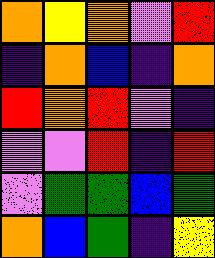[["orange", "yellow", "orange", "violet", "red"], ["indigo", "orange", "blue", "indigo", "orange"], ["red", "orange", "red", "violet", "indigo"], ["violet", "violet", "red", "indigo", "red"], ["violet", "green", "green", "blue", "green"], ["orange", "blue", "green", "indigo", "yellow"]]